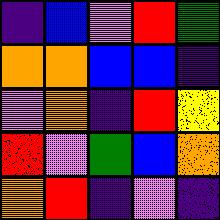[["indigo", "blue", "violet", "red", "green"], ["orange", "orange", "blue", "blue", "indigo"], ["violet", "orange", "indigo", "red", "yellow"], ["red", "violet", "green", "blue", "orange"], ["orange", "red", "indigo", "violet", "indigo"]]